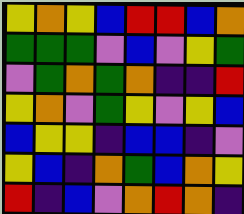[["yellow", "orange", "yellow", "blue", "red", "red", "blue", "orange"], ["green", "green", "green", "violet", "blue", "violet", "yellow", "green"], ["violet", "green", "orange", "green", "orange", "indigo", "indigo", "red"], ["yellow", "orange", "violet", "green", "yellow", "violet", "yellow", "blue"], ["blue", "yellow", "yellow", "indigo", "blue", "blue", "indigo", "violet"], ["yellow", "blue", "indigo", "orange", "green", "blue", "orange", "yellow"], ["red", "indigo", "blue", "violet", "orange", "red", "orange", "indigo"]]